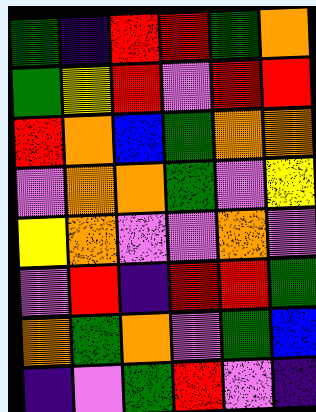[["green", "indigo", "red", "red", "green", "orange"], ["green", "yellow", "red", "violet", "red", "red"], ["red", "orange", "blue", "green", "orange", "orange"], ["violet", "orange", "orange", "green", "violet", "yellow"], ["yellow", "orange", "violet", "violet", "orange", "violet"], ["violet", "red", "indigo", "red", "red", "green"], ["orange", "green", "orange", "violet", "green", "blue"], ["indigo", "violet", "green", "red", "violet", "indigo"]]